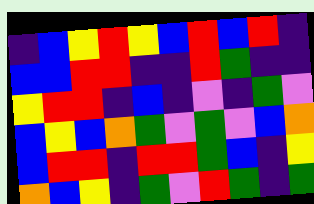[["indigo", "blue", "yellow", "red", "yellow", "blue", "red", "blue", "red", "indigo"], ["blue", "blue", "red", "red", "indigo", "indigo", "red", "green", "indigo", "indigo"], ["yellow", "red", "red", "indigo", "blue", "indigo", "violet", "indigo", "green", "violet"], ["blue", "yellow", "blue", "orange", "green", "violet", "green", "violet", "blue", "orange"], ["blue", "red", "red", "indigo", "red", "red", "green", "blue", "indigo", "yellow"], ["orange", "blue", "yellow", "indigo", "green", "violet", "red", "green", "indigo", "green"]]